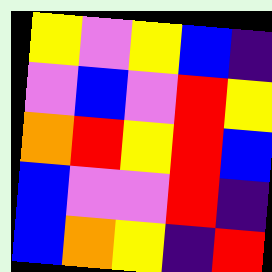[["yellow", "violet", "yellow", "blue", "indigo"], ["violet", "blue", "violet", "red", "yellow"], ["orange", "red", "yellow", "red", "blue"], ["blue", "violet", "violet", "red", "indigo"], ["blue", "orange", "yellow", "indigo", "red"]]